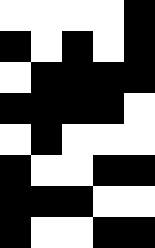[["white", "white", "white", "white", "black"], ["black", "white", "black", "white", "black"], ["white", "black", "black", "black", "black"], ["black", "black", "black", "black", "white"], ["white", "black", "white", "white", "white"], ["black", "white", "white", "black", "black"], ["black", "black", "black", "white", "white"], ["black", "white", "white", "black", "black"]]